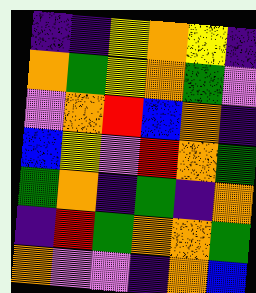[["indigo", "indigo", "yellow", "orange", "yellow", "indigo"], ["orange", "green", "yellow", "orange", "green", "violet"], ["violet", "orange", "red", "blue", "orange", "indigo"], ["blue", "yellow", "violet", "red", "orange", "green"], ["green", "orange", "indigo", "green", "indigo", "orange"], ["indigo", "red", "green", "orange", "orange", "green"], ["orange", "violet", "violet", "indigo", "orange", "blue"]]